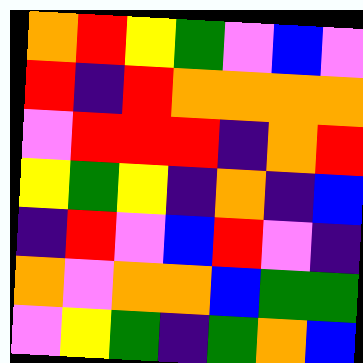[["orange", "red", "yellow", "green", "violet", "blue", "violet"], ["red", "indigo", "red", "orange", "orange", "orange", "orange"], ["violet", "red", "red", "red", "indigo", "orange", "red"], ["yellow", "green", "yellow", "indigo", "orange", "indigo", "blue"], ["indigo", "red", "violet", "blue", "red", "violet", "indigo"], ["orange", "violet", "orange", "orange", "blue", "green", "green"], ["violet", "yellow", "green", "indigo", "green", "orange", "blue"]]